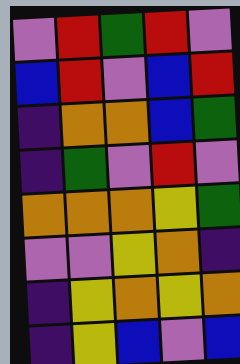[["violet", "red", "green", "red", "violet"], ["blue", "red", "violet", "blue", "red"], ["indigo", "orange", "orange", "blue", "green"], ["indigo", "green", "violet", "red", "violet"], ["orange", "orange", "orange", "yellow", "green"], ["violet", "violet", "yellow", "orange", "indigo"], ["indigo", "yellow", "orange", "yellow", "orange"], ["indigo", "yellow", "blue", "violet", "blue"]]